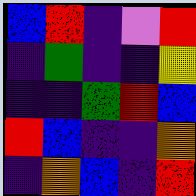[["blue", "red", "indigo", "violet", "red"], ["indigo", "green", "indigo", "indigo", "yellow"], ["indigo", "indigo", "green", "red", "blue"], ["red", "blue", "indigo", "indigo", "orange"], ["indigo", "orange", "blue", "indigo", "red"]]